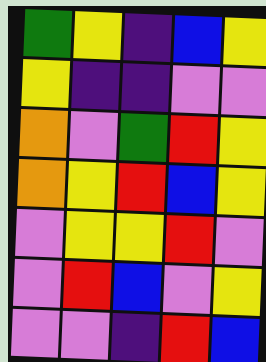[["green", "yellow", "indigo", "blue", "yellow"], ["yellow", "indigo", "indigo", "violet", "violet"], ["orange", "violet", "green", "red", "yellow"], ["orange", "yellow", "red", "blue", "yellow"], ["violet", "yellow", "yellow", "red", "violet"], ["violet", "red", "blue", "violet", "yellow"], ["violet", "violet", "indigo", "red", "blue"]]